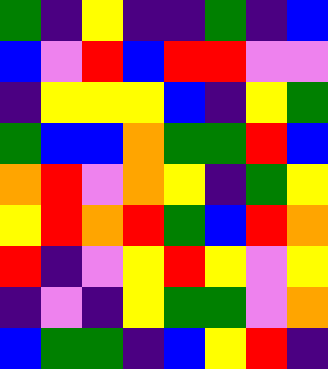[["green", "indigo", "yellow", "indigo", "indigo", "green", "indigo", "blue"], ["blue", "violet", "red", "blue", "red", "red", "violet", "violet"], ["indigo", "yellow", "yellow", "yellow", "blue", "indigo", "yellow", "green"], ["green", "blue", "blue", "orange", "green", "green", "red", "blue"], ["orange", "red", "violet", "orange", "yellow", "indigo", "green", "yellow"], ["yellow", "red", "orange", "red", "green", "blue", "red", "orange"], ["red", "indigo", "violet", "yellow", "red", "yellow", "violet", "yellow"], ["indigo", "violet", "indigo", "yellow", "green", "green", "violet", "orange"], ["blue", "green", "green", "indigo", "blue", "yellow", "red", "indigo"]]